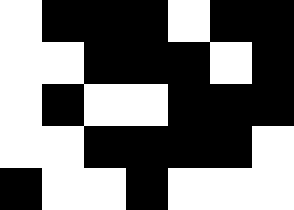[["white", "black", "black", "black", "white", "black", "black"], ["white", "white", "black", "black", "black", "white", "black"], ["white", "black", "white", "white", "black", "black", "black"], ["white", "white", "black", "black", "black", "black", "white"], ["black", "white", "white", "black", "white", "white", "white"]]